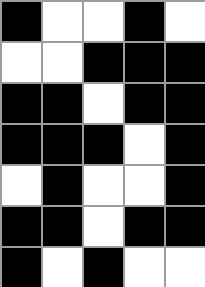[["black", "white", "white", "black", "white"], ["white", "white", "black", "black", "black"], ["black", "black", "white", "black", "black"], ["black", "black", "black", "white", "black"], ["white", "black", "white", "white", "black"], ["black", "black", "white", "black", "black"], ["black", "white", "black", "white", "white"]]